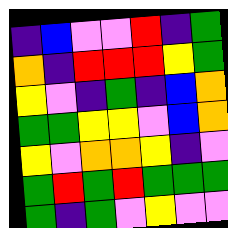[["indigo", "blue", "violet", "violet", "red", "indigo", "green"], ["orange", "indigo", "red", "red", "red", "yellow", "green"], ["yellow", "violet", "indigo", "green", "indigo", "blue", "orange"], ["green", "green", "yellow", "yellow", "violet", "blue", "orange"], ["yellow", "violet", "orange", "orange", "yellow", "indigo", "violet"], ["green", "red", "green", "red", "green", "green", "green"], ["green", "indigo", "green", "violet", "yellow", "violet", "violet"]]